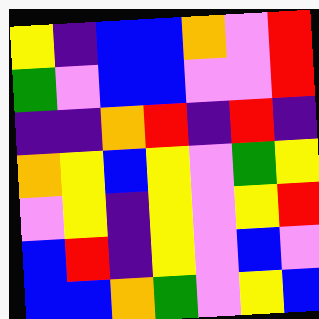[["yellow", "indigo", "blue", "blue", "orange", "violet", "red"], ["green", "violet", "blue", "blue", "violet", "violet", "red"], ["indigo", "indigo", "orange", "red", "indigo", "red", "indigo"], ["orange", "yellow", "blue", "yellow", "violet", "green", "yellow"], ["violet", "yellow", "indigo", "yellow", "violet", "yellow", "red"], ["blue", "red", "indigo", "yellow", "violet", "blue", "violet"], ["blue", "blue", "orange", "green", "violet", "yellow", "blue"]]